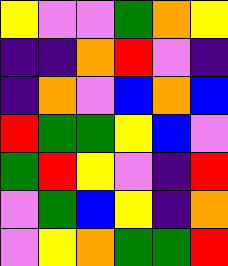[["yellow", "violet", "violet", "green", "orange", "yellow"], ["indigo", "indigo", "orange", "red", "violet", "indigo"], ["indigo", "orange", "violet", "blue", "orange", "blue"], ["red", "green", "green", "yellow", "blue", "violet"], ["green", "red", "yellow", "violet", "indigo", "red"], ["violet", "green", "blue", "yellow", "indigo", "orange"], ["violet", "yellow", "orange", "green", "green", "red"]]